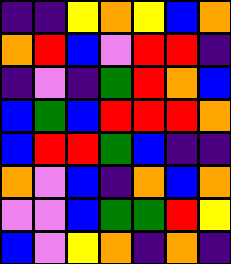[["indigo", "indigo", "yellow", "orange", "yellow", "blue", "orange"], ["orange", "red", "blue", "violet", "red", "red", "indigo"], ["indigo", "violet", "indigo", "green", "red", "orange", "blue"], ["blue", "green", "blue", "red", "red", "red", "orange"], ["blue", "red", "red", "green", "blue", "indigo", "indigo"], ["orange", "violet", "blue", "indigo", "orange", "blue", "orange"], ["violet", "violet", "blue", "green", "green", "red", "yellow"], ["blue", "violet", "yellow", "orange", "indigo", "orange", "indigo"]]